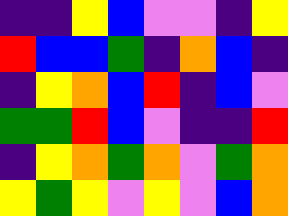[["indigo", "indigo", "yellow", "blue", "violet", "violet", "indigo", "yellow"], ["red", "blue", "blue", "green", "indigo", "orange", "blue", "indigo"], ["indigo", "yellow", "orange", "blue", "red", "indigo", "blue", "violet"], ["green", "green", "red", "blue", "violet", "indigo", "indigo", "red"], ["indigo", "yellow", "orange", "green", "orange", "violet", "green", "orange"], ["yellow", "green", "yellow", "violet", "yellow", "violet", "blue", "orange"]]